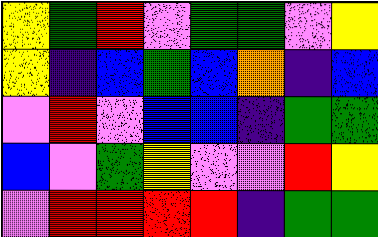[["yellow", "green", "red", "violet", "green", "green", "violet", "yellow"], ["yellow", "indigo", "blue", "green", "blue", "orange", "indigo", "blue"], ["violet", "red", "violet", "blue", "blue", "indigo", "green", "green"], ["blue", "violet", "green", "yellow", "violet", "violet", "red", "yellow"], ["violet", "red", "red", "red", "red", "indigo", "green", "green"]]